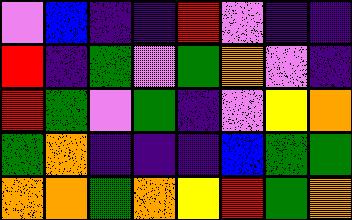[["violet", "blue", "indigo", "indigo", "red", "violet", "indigo", "indigo"], ["red", "indigo", "green", "violet", "green", "orange", "violet", "indigo"], ["red", "green", "violet", "green", "indigo", "violet", "yellow", "orange"], ["green", "orange", "indigo", "indigo", "indigo", "blue", "green", "green"], ["orange", "orange", "green", "orange", "yellow", "red", "green", "orange"]]